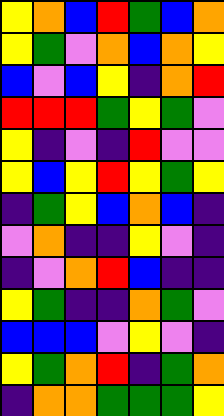[["yellow", "orange", "blue", "red", "green", "blue", "orange"], ["yellow", "green", "violet", "orange", "blue", "orange", "yellow"], ["blue", "violet", "blue", "yellow", "indigo", "orange", "red"], ["red", "red", "red", "green", "yellow", "green", "violet"], ["yellow", "indigo", "violet", "indigo", "red", "violet", "violet"], ["yellow", "blue", "yellow", "red", "yellow", "green", "yellow"], ["indigo", "green", "yellow", "blue", "orange", "blue", "indigo"], ["violet", "orange", "indigo", "indigo", "yellow", "violet", "indigo"], ["indigo", "violet", "orange", "red", "blue", "indigo", "indigo"], ["yellow", "green", "indigo", "indigo", "orange", "green", "violet"], ["blue", "blue", "blue", "violet", "yellow", "violet", "indigo"], ["yellow", "green", "orange", "red", "indigo", "green", "orange"], ["indigo", "orange", "orange", "green", "green", "green", "yellow"]]